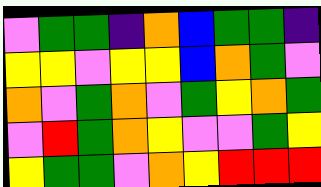[["violet", "green", "green", "indigo", "orange", "blue", "green", "green", "indigo"], ["yellow", "yellow", "violet", "yellow", "yellow", "blue", "orange", "green", "violet"], ["orange", "violet", "green", "orange", "violet", "green", "yellow", "orange", "green"], ["violet", "red", "green", "orange", "yellow", "violet", "violet", "green", "yellow"], ["yellow", "green", "green", "violet", "orange", "yellow", "red", "red", "red"]]